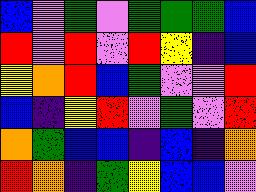[["blue", "violet", "green", "violet", "green", "green", "green", "blue"], ["red", "violet", "red", "violet", "red", "yellow", "indigo", "blue"], ["yellow", "orange", "red", "blue", "green", "violet", "violet", "red"], ["blue", "indigo", "yellow", "red", "violet", "green", "violet", "red"], ["orange", "green", "blue", "blue", "indigo", "blue", "indigo", "orange"], ["red", "orange", "indigo", "green", "yellow", "blue", "blue", "violet"]]